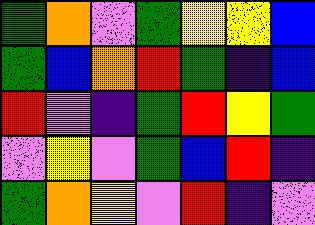[["green", "orange", "violet", "green", "yellow", "yellow", "blue"], ["green", "blue", "orange", "red", "green", "indigo", "blue"], ["red", "violet", "indigo", "green", "red", "yellow", "green"], ["violet", "yellow", "violet", "green", "blue", "red", "indigo"], ["green", "orange", "yellow", "violet", "red", "indigo", "violet"]]